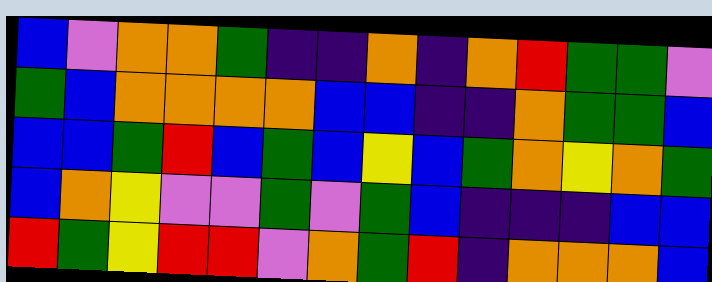[["blue", "violet", "orange", "orange", "green", "indigo", "indigo", "orange", "indigo", "orange", "red", "green", "green", "violet"], ["green", "blue", "orange", "orange", "orange", "orange", "blue", "blue", "indigo", "indigo", "orange", "green", "green", "blue"], ["blue", "blue", "green", "red", "blue", "green", "blue", "yellow", "blue", "green", "orange", "yellow", "orange", "green"], ["blue", "orange", "yellow", "violet", "violet", "green", "violet", "green", "blue", "indigo", "indigo", "indigo", "blue", "blue"], ["red", "green", "yellow", "red", "red", "violet", "orange", "green", "red", "indigo", "orange", "orange", "orange", "blue"]]